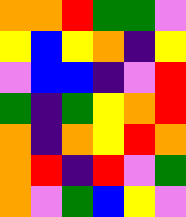[["orange", "orange", "red", "green", "green", "violet"], ["yellow", "blue", "yellow", "orange", "indigo", "yellow"], ["violet", "blue", "blue", "indigo", "violet", "red"], ["green", "indigo", "green", "yellow", "orange", "red"], ["orange", "indigo", "orange", "yellow", "red", "orange"], ["orange", "red", "indigo", "red", "violet", "green"], ["orange", "violet", "green", "blue", "yellow", "violet"]]